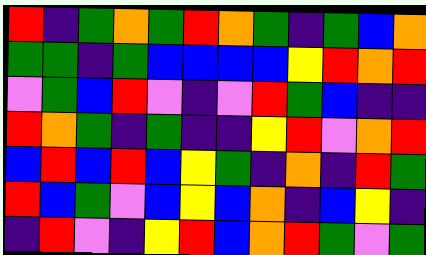[["red", "indigo", "green", "orange", "green", "red", "orange", "green", "indigo", "green", "blue", "orange"], ["green", "green", "indigo", "green", "blue", "blue", "blue", "blue", "yellow", "red", "orange", "red"], ["violet", "green", "blue", "red", "violet", "indigo", "violet", "red", "green", "blue", "indigo", "indigo"], ["red", "orange", "green", "indigo", "green", "indigo", "indigo", "yellow", "red", "violet", "orange", "red"], ["blue", "red", "blue", "red", "blue", "yellow", "green", "indigo", "orange", "indigo", "red", "green"], ["red", "blue", "green", "violet", "blue", "yellow", "blue", "orange", "indigo", "blue", "yellow", "indigo"], ["indigo", "red", "violet", "indigo", "yellow", "red", "blue", "orange", "red", "green", "violet", "green"]]